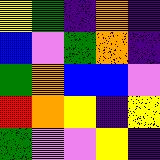[["yellow", "green", "indigo", "orange", "indigo"], ["blue", "violet", "green", "orange", "indigo"], ["green", "orange", "blue", "blue", "violet"], ["red", "orange", "yellow", "indigo", "yellow"], ["green", "violet", "violet", "yellow", "indigo"]]